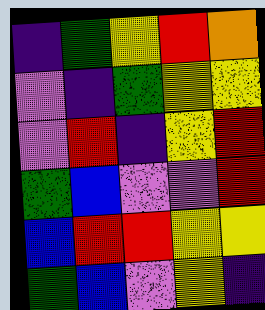[["indigo", "green", "yellow", "red", "orange"], ["violet", "indigo", "green", "yellow", "yellow"], ["violet", "red", "indigo", "yellow", "red"], ["green", "blue", "violet", "violet", "red"], ["blue", "red", "red", "yellow", "yellow"], ["green", "blue", "violet", "yellow", "indigo"]]